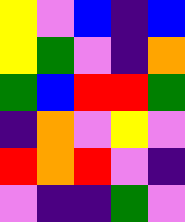[["yellow", "violet", "blue", "indigo", "blue"], ["yellow", "green", "violet", "indigo", "orange"], ["green", "blue", "red", "red", "green"], ["indigo", "orange", "violet", "yellow", "violet"], ["red", "orange", "red", "violet", "indigo"], ["violet", "indigo", "indigo", "green", "violet"]]